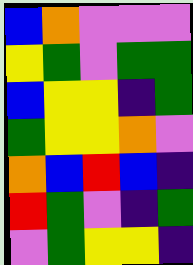[["blue", "orange", "violet", "violet", "violet"], ["yellow", "green", "violet", "green", "green"], ["blue", "yellow", "yellow", "indigo", "green"], ["green", "yellow", "yellow", "orange", "violet"], ["orange", "blue", "red", "blue", "indigo"], ["red", "green", "violet", "indigo", "green"], ["violet", "green", "yellow", "yellow", "indigo"]]